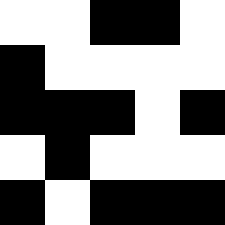[["white", "white", "black", "black", "white"], ["black", "white", "white", "white", "white"], ["black", "black", "black", "white", "black"], ["white", "black", "white", "white", "white"], ["black", "white", "black", "black", "black"]]